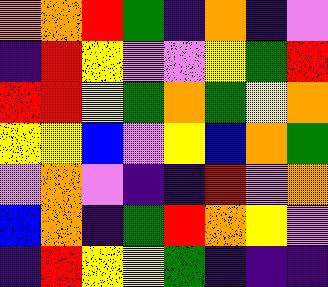[["orange", "orange", "red", "green", "indigo", "orange", "indigo", "violet"], ["indigo", "red", "yellow", "violet", "violet", "yellow", "green", "red"], ["red", "red", "yellow", "green", "orange", "green", "yellow", "orange"], ["yellow", "yellow", "blue", "violet", "yellow", "blue", "orange", "green"], ["violet", "orange", "violet", "indigo", "indigo", "red", "violet", "orange"], ["blue", "orange", "indigo", "green", "red", "orange", "yellow", "violet"], ["indigo", "red", "yellow", "yellow", "green", "indigo", "indigo", "indigo"]]